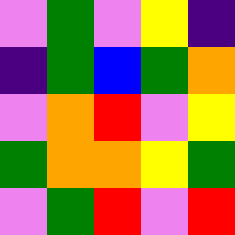[["violet", "green", "violet", "yellow", "indigo"], ["indigo", "green", "blue", "green", "orange"], ["violet", "orange", "red", "violet", "yellow"], ["green", "orange", "orange", "yellow", "green"], ["violet", "green", "red", "violet", "red"]]